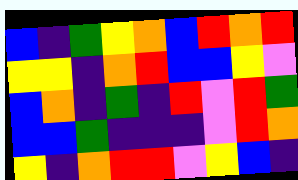[["blue", "indigo", "green", "yellow", "orange", "blue", "red", "orange", "red"], ["yellow", "yellow", "indigo", "orange", "red", "blue", "blue", "yellow", "violet"], ["blue", "orange", "indigo", "green", "indigo", "red", "violet", "red", "green"], ["blue", "blue", "green", "indigo", "indigo", "indigo", "violet", "red", "orange"], ["yellow", "indigo", "orange", "red", "red", "violet", "yellow", "blue", "indigo"]]